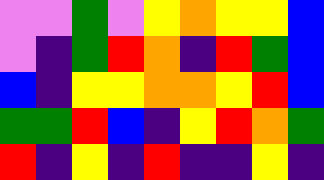[["violet", "violet", "green", "violet", "yellow", "orange", "yellow", "yellow", "blue"], ["violet", "indigo", "green", "red", "orange", "indigo", "red", "green", "blue"], ["blue", "indigo", "yellow", "yellow", "orange", "orange", "yellow", "red", "blue"], ["green", "green", "red", "blue", "indigo", "yellow", "red", "orange", "green"], ["red", "indigo", "yellow", "indigo", "red", "indigo", "indigo", "yellow", "indigo"]]